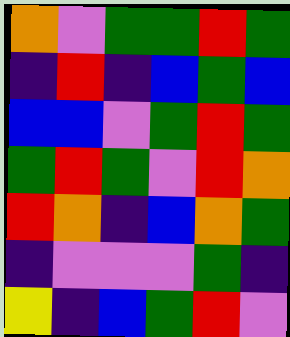[["orange", "violet", "green", "green", "red", "green"], ["indigo", "red", "indigo", "blue", "green", "blue"], ["blue", "blue", "violet", "green", "red", "green"], ["green", "red", "green", "violet", "red", "orange"], ["red", "orange", "indigo", "blue", "orange", "green"], ["indigo", "violet", "violet", "violet", "green", "indigo"], ["yellow", "indigo", "blue", "green", "red", "violet"]]